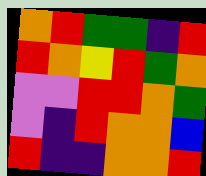[["orange", "red", "green", "green", "indigo", "red"], ["red", "orange", "yellow", "red", "green", "orange"], ["violet", "violet", "red", "red", "orange", "green"], ["violet", "indigo", "red", "orange", "orange", "blue"], ["red", "indigo", "indigo", "orange", "orange", "red"]]